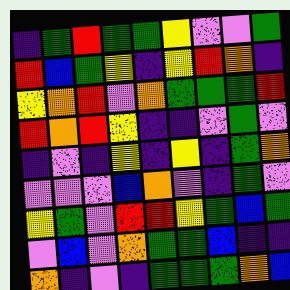[["indigo", "green", "red", "green", "green", "yellow", "violet", "violet", "green"], ["red", "blue", "green", "yellow", "indigo", "yellow", "red", "orange", "indigo"], ["yellow", "orange", "red", "violet", "orange", "green", "green", "green", "red"], ["red", "orange", "red", "yellow", "indigo", "indigo", "violet", "green", "violet"], ["indigo", "violet", "indigo", "yellow", "indigo", "yellow", "indigo", "green", "orange"], ["violet", "violet", "violet", "blue", "orange", "violet", "indigo", "green", "violet"], ["yellow", "green", "violet", "red", "red", "yellow", "green", "blue", "green"], ["violet", "blue", "violet", "orange", "green", "green", "blue", "indigo", "indigo"], ["orange", "indigo", "violet", "indigo", "green", "green", "green", "orange", "blue"]]